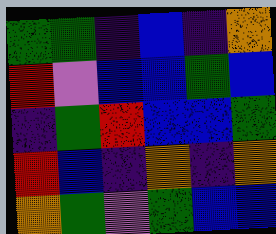[["green", "green", "indigo", "blue", "indigo", "orange"], ["red", "violet", "blue", "blue", "green", "blue"], ["indigo", "green", "red", "blue", "blue", "green"], ["red", "blue", "indigo", "orange", "indigo", "orange"], ["orange", "green", "violet", "green", "blue", "blue"]]